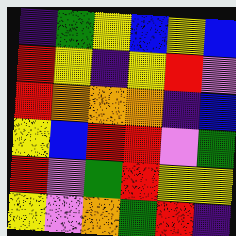[["indigo", "green", "yellow", "blue", "yellow", "blue"], ["red", "yellow", "indigo", "yellow", "red", "violet"], ["red", "orange", "orange", "orange", "indigo", "blue"], ["yellow", "blue", "red", "red", "violet", "green"], ["red", "violet", "green", "red", "yellow", "yellow"], ["yellow", "violet", "orange", "green", "red", "indigo"]]